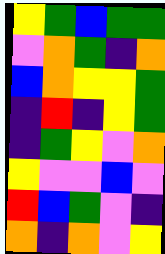[["yellow", "green", "blue", "green", "green"], ["violet", "orange", "green", "indigo", "orange"], ["blue", "orange", "yellow", "yellow", "green"], ["indigo", "red", "indigo", "yellow", "green"], ["indigo", "green", "yellow", "violet", "orange"], ["yellow", "violet", "violet", "blue", "violet"], ["red", "blue", "green", "violet", "indigo"], ["orange", "indigo", "orange", "violet", "yellow"]]